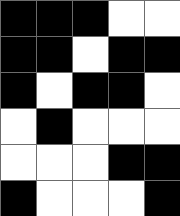[["black", "black", "black", "white", "white"], ["black", "black", "white", "black", "black"], ["black", "white", "black", "black", "white"], ["white", "black", "white", "white", "white"], ["white", "white", "white", "black", "black"], ["black", "white", "white", "white", "black"]]